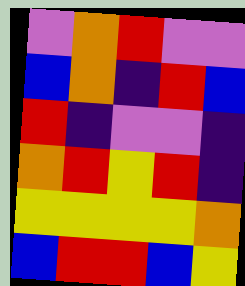[["violet", "orange", "red", "violet", "violet"], ["blue", "orange", "indigo", "red", "blue"], ["red", "indigo", "violet", "violet", "indigo"], ["orange", "red", "yellow", "red", "indigo"], ["yellow", "yellow", "yellow", "yellow", "orange"], ["blue", "red", "red", "blue", "yellow"]]